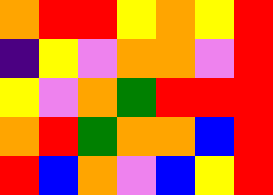[["orange", "red", "red", "yellow", "orange", "yellow", "red"], ["indigo", "yellow", "violet", "orange", "orange", "violet", "red"], ["yellow", "violet", "orange", "green", "red", "red", "red"], ["orange", "red", "green", "orange", "orange", "blue", "red"], ["red", "blue", "orange", "violet", "blue", "yellow", "red"]]